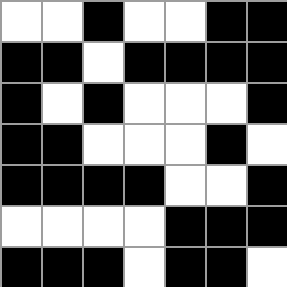[["white", "white", "black", "white", "white", "black", "black"], ["black", "black", "white", "black", "black", "black", "black"], ["black", "white", "black", "white", "white", "white", "black"], ["black", "black", "white", "white", "white", "black", "white"], ["black", "black", "black", "black", "white", "white", "black"], ["white", "white", "white", "white", "black", "black", "black"], ["black", "black", "black", "white", "black", "black", "white"]]